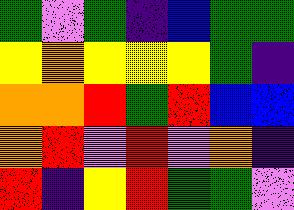[["green", "violet", "green", "indigo", "blue", "green", "green"], ["yellow", "orange", "yellow", "yellow", "yellow", "green", "indigo"], ["orange", "orange", "red", "green", "red", "blue", "blue"], ["orange", "red", "violet", "red", "violet", "orange", "indigo"], ["red", "indigo", "yellow", "red", "green", "green", "violet"]]